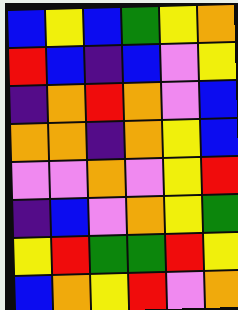[["blue", "yellow", "blue", "green", "yellow", "orange"], ["red", "blue", "indigo", "blue", "violet", "yellow"], ["indigo", "orange", "red", "orange", "violet", "blue"], ["orange", "orange", "indigo", "orange", "yellow", "blue"], ["violet", "violet", "orange", "violet", "yellow", "red"], ["indigo", "blue", "violet", "orange", "yellow", "green"], ["yellow", "red", "green", "green", "red", "yellow"], ["blue", "orange", "yellow", "red", "violet", "orange"]]